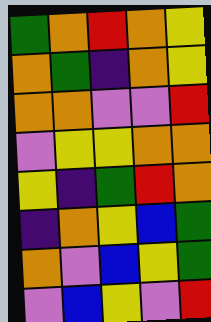[["green", "orange", "red", "orange", "yellow"], ["orange", "green", "indigo", "orange", "yellow"], ["orange", "orange", "violet", "violet", "red"], ["violet", "yellow", "yellow", "orange", "orange"], ["yellow", "indigo", "green", "red", "orange"], ["indigo", "orange", "yellow", "blue", "green"], ["orange", "violet", "blue", "yellow", "green"], ["violet", "blue", "yellow", "violet", "red"]]